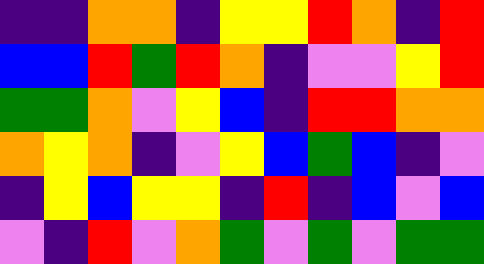[["indigo", "indigo", "orange", "orange", "indigo", "yellow", "yellow", "red", "orange", "indigo", "red"], ["blue", "blue", "red", "green", "red", "orange", "indigo", "violet", "violet", "yellow", "red"], ["green", "green", "orange", "violet", "yellow", "blue", "indigo", "red", "red", "orange", "orange"], ["orange", "yellow", "orange", "indigo", "violet", "yellow", "blue", "green", "blue", "indigo", "violet"], ["indigo", "yellow", "blue", "yellow", "yellow", "indigo", "red", "indigo", "blue", "violet", "blue"], ["violet", "indigo", "red", "violet", "orange", "green", "violet", "green", "violet", "green", "green"]]